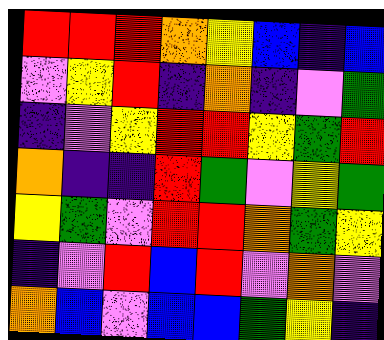[["red", "red", "red", "orange", "yellow", "blue", "indigo", "blue"], ["violet", "yellow", "red", "indigo", "orange", "indigo", "violet", "green"], ["indigo", "violet", "yellow", "red", "red", "yellow", "green", "red"], ["orange", "indigo", "indigo", "red", "green", "violet", "yellow", "green"], ["yellow", "green", "violet", "red", "red", "orange", "green", "yellow"], ["indigo", "violet", "red", "blue", "red", "violet", "orange", "violet"], ["orange", "blue", "violet", "blue", "blue", "green", "yellow", "indigo"]]